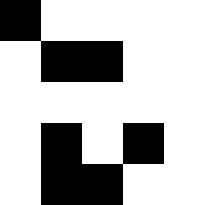[["black", "white", "white", "white", "white"], ["white", "black", "black", "white", "white"], ["white", "white", "white", "white", "white"], ["white", "black", "white", "black", "white"], ["white", "black", "black", "white", "white"]]